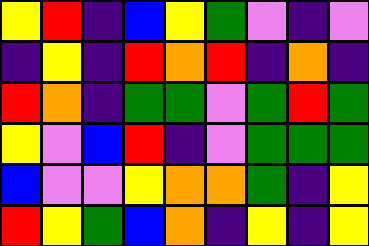[["yellow", "red", "indigo", "blue", "yellow", "green", "violet", "indigo", "violet"], ["indigo", "yellow", "indigo", "red", "orange", "red", "indigo", "orange", "indigo"], ["red", "orange", "indigo", "green", "green", "violet", "green", "red", "green"], ["yellow", "violet", "blue", "red", "indigo", "violet", "green", "green", "green"], ["blue", "violet", "violet", "yellow", "orange", "orange", "green", "indigo", "yellow"], ["red", "yellow", "green", "blue", "orange", "indigo", "yellow", "indigo", "yellow"]]